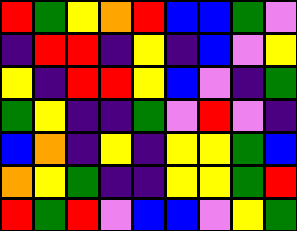[["red", "green", "yellow", "orange", "red", "blue", "blue", "green", "violet"], ["indigo", "red", "red", "indigo", "yellow", "indigo", "blue", "violet", "yellow"], ["yellow", "indigo", "red", "red", "yellow", "blue", "violet", "indigo", "green"], ["green", "yellow", "indigo", "indigo", "green", "violet", "red", "violet", "indigo"], ["blue", "orange", "indigo", "yellow", "indigo", "yellow", "yellow", "green", "blue"], ["orange", "yellow", "green", "indigo", "indigo", "yellow", "yellow", "green", "red"], ["red", "green", "red", "violet", "blue", "blue", "violet", "yellow", "green"]]